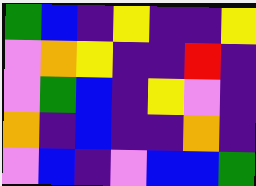[["green", "blue", "indigo", "yellow", "indigo", "indigo", "yellow"], ["violet", "orange", "yellow", "indigo", "indigo", "red", "indigo"], ["violet", "green", "blue", "indigo", "yellow", "violet", "indigo"], ["orange", "indigo", "blue", "indigo", "indigo", "orange", "indigo"], ["violet", "blue", "indigo", "violet", "blue", "blue", "green"]]